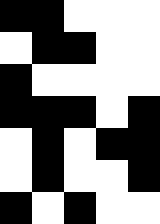[["black", "black", "white", "white", "white"], ["white", "black", "black", "white", "white"], ["black", "white", "white", "white", "white"], ["black", "black", "black", "white", "black"], ["white", "black", "white", "black", "black"], ["white", "black", "white", "white", "black"], ["black", "white", "black", "white", "white"]]